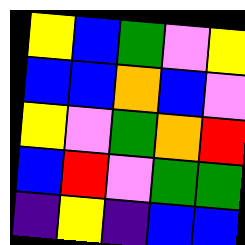[["yellow", "blue", "green", "violet", "yellow"], ["blue", "blue", "orange", "blue", "violet"], ["yellow", "violet", "green", "orange", "red"], ["blue", "red", "violet", "green", "green"], ["indigo", "yellow", "indigo", "blue", "blue"]]